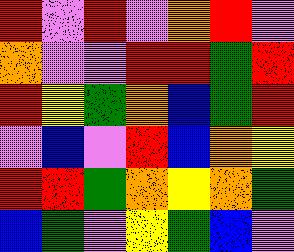[["red", "violet", "red", "violet", "orange", "red", "violet"], ["orange", "violet", "violet", "red", "red", "green", "red"], ["red", "yellow", "green", "orange", "blue", "green", "red"], ["violet", "blue", "violet", "red", "blue", "orange", "yellow"], ["red", "red", "green", "orange", "yellow", "orange", "green"], ["blue", "green", "violet", "yellow", "green", "blue", "violet"]]